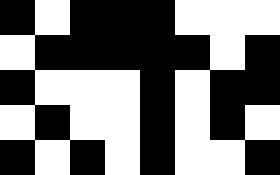[["black", "white", "black", "black", "black", "white", "white", "white"], ["white", "black", "black", "black", "black", "black", "white", "black"], ["black", "white", "white", "white", "black", "white", "black", "black"], ["white", "black", "white", "white", "black", "white", "black", "white"], ["black", "white", "black", "white", "black", "white", "white", "black"]]